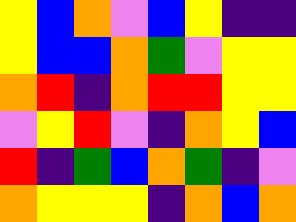[["yellow", "blue", "orange", "violet", "blue", "yellow", "indigo", "indigo"], ["yellow", "blue", "blue", "orange", "green", "violet", "yellow", "yellow"], ["orange", "red", "indigo", "orange", "red", "red", "yellow", "yellow"], ["violet", "yellow", "red", "violet", "indigo", "orange", "yellow", "blue"], ["red", "indigo", "green", "blue", "orange", "green", "indigo", "violet"], ["orange", "yellow", "yellow", "yellow", "indigo", "orange", "blue", "orange"]]